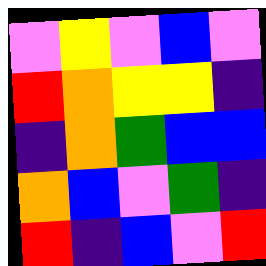[["violet", "yellow", "violet", "blue", "violet"], ["red", "orange", "yellow", "yellow", "indigo"], ["indigo", "orange", "green", "blue", "blue"], ["orange", "blue", "violet", "green", "indigo"], ["red", "indigo", "blue", "violet", "red"]]